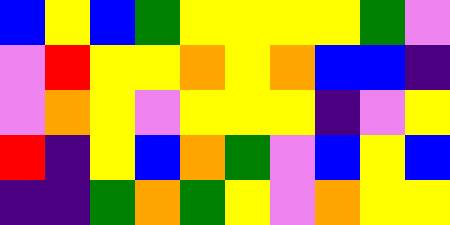[["blue", "yellow", "blue", "green", "yellow", "yellow", "yellow", "yellow", "green", "violet"], ["violet", "red", "yellow", "yellow", "orange", "yellow", "orange", "blue", "blue", "indigo"], ["violet", "orange", "yellow", "violet", "yellow", "yellow", "yellow", "indigo", "violet", "yellow"], ["red", "indigo", "yellow", "blue", "orange", "green", "violet", "blue", "yellow", "blue"], ["indigo", "indigo", "green", "orange", "green", "yellow", "violet", "orange", "yellow", "yellow"]]